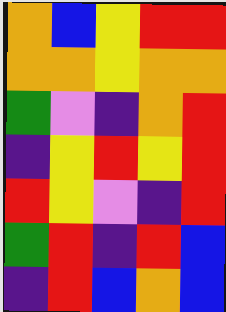[["orange", "blue", "yellow", "red", "red"], ["orange", "orange", "yellow", "orange", "orange"], ["green", "violet", "indigo", "orange", "red"], ["indigo", "yellow", "red", "yellow", "red"], ["red", "yellow", "violet", "indigo", "red"], ["green", "red", "indigo", "red", "blue"], ["indigo", "red", "blue", "orange", "blue"]]